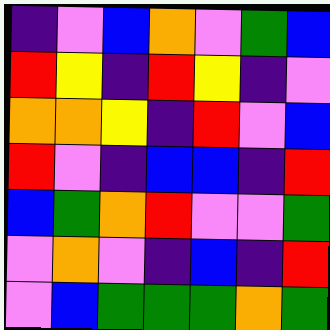[["indigo", "violet", "blue", "orange", "violet", "green", "blue"], ["red", "yellow", "indigo", "red", "yellow", "indigo", "violet"], ["orange", "orange", "yellow", "indigo", "red", "violet", "blue"], ["red", "violet", "indigo", "blue", "blue", "indigo", "red"], ["blue", "green", "orange", "red", "violet", "violet", "green"], ["violet", "orange", "violet", "indigo", "blue", "indigo", "red"], ["violet", "blue", "green", "green", "green", "orange", "green"]]